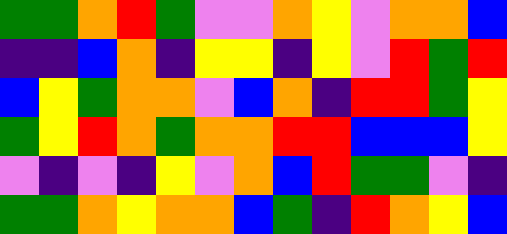[["green", "green", "orange", "red", "green", "violet", "violet", "orange", "yellow", "violet", "orange", "orange", "blue"], ["indigo", "indigo", "blue", "orange", "indigo", "yellow", "yellow", "indigo", "yellow", "violet", "red", "green", "red"], ["blue", "yellow", "green", "orange", "orange", "violet", "blue", "orange", "indigo", "red", "red", "green", "yellow"], ["green", "yellow", "red", "orange", "green", "orange", "orange", "red", "red", "blue", "blue", "blue", "yellow"], ["violet", "indigo", "violet", "indigo", "yellow", "violet", "orange", "blue", "red", "green", "green", "violet", "indigo"], ["green", "green", "orange", "yellow", "orange", "orange", "blue", "green", "indigo", "red", "orange", "yellow", "blue"]]